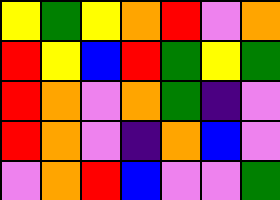[["yellow", "green", "yellow", "orange", "red", "violet", "orange"], ["red", "yellow", "blue", "red", "green", "yellow", "green"], ["red", "orange", "violet", "orange", "green", "indigo", "violet"], ["red", "orange", "violet", "indigo", "orange", "blue", "violet"], ["violet", "orange", "red", "blue", "violet", "violet", "green"]]